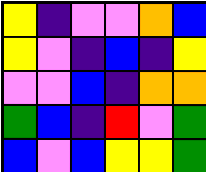[["yellow", "indigo", "violet", "violet", "orange", "blue"], ["yellow", "violet", "indigo", "blue", "indigo", "yellow"], ["violet", "violet", "blue", "indigo", "orange", "orange"], ["green", "blue", "indigo", "red", "violet", "green"], ["blue", "violet", "blue", "yellow", "yellow", "green"]]